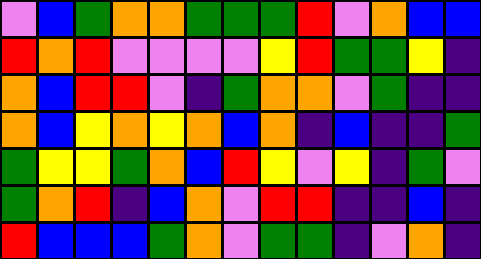[["violet", "blue", "green", "orange", "orange", "green", "green", "green", "red", "violet", "orange", "blue", "blue"], ["red", "orange", "red", "violet", "violet", "violet", "violet", "yellow", "red", "green", "green", "yellow", "indigo"], ["orange", "blue", "red", "red", "violet", "indigo", "green", "orange", "orange", "violet", "green", "indigo", "indigo"], ["orange", "blue", "yellow", "orange", "yellow", "orange", "blue", "orange", "indigo", "blue", "indigo", "indigo", "green"], ["green", "yellow", "yellow", "green", "orange", "blue", "red", "yellow", "violet", "yellow", "indigo", "green", "violet"], ["green", "orange", "red", "indigo", "blue", "orange", "violet", "red", "red", "indigo", "indigo", "blue", "indigo"], ["red", "blue", "blue", "blue", "green", "orange", "violet", "green", "green", "indigo", "violet", "orange", "indigo"]]